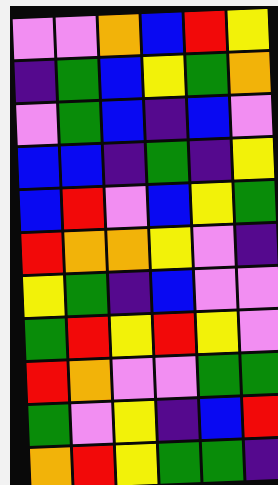[["violet", "violet", "orange", "blue", "red", "yellow"], ["indigo", "green", "blue", "yellow", "green", "orange"], ["violet", "green", "blue", "indigo", "blue", "violet"], ["blue", "blue", "indigo", "green", "indigo", "yellow"], ["blue", "red", "violet", "blue", "yellow", "green"], ["red", "orange", "orange", "yellow", "violet", "indigo"], ["yellow", "green", "indigo", "blue", "violet", "violet"], ["green", "red", "yellow", "red", "yellow", "violet"], ["red", "orange", "violet", "violet", "green", "green"], ["green", "violet", "yellow", "indigo", "blue", "red"], ["orange", "red", "yellow", "green", "green", "indigo"]]